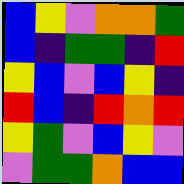[["blue", "yellow", "violet", "orange", "orange", "green"], ["blue", "indigo", "green", "green", "indigo", "red"], ["yellow", "blue", "violet", "blue", "yellow", "indigo"], ["red", "blue", "indigo", "red", "orange", "red"], ["yellow", "green", "violet", "blue", "yellow", "violet"], ["violet", "green", "green", "orange", "blue", "blue"]]